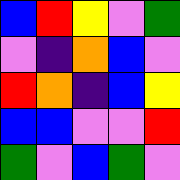[["blue", "red", "yellow", "violet", "green"], ["violet", "indigo", "orange", "blue", "violet"], ["red", "orange", "indigo", "blue", "yellow"], ["blue", "blue", "violet", "violet", "red"], ["green", "violet", "blue", "green", "violet"]]